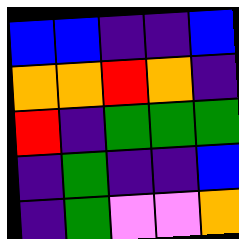[["blue", "blue", "indigo", "indigo", "blue"], ["orange", "orange", "red", "orange", "indigo"], ["red", "indigo", "green", "green", "green"], ["indigo", "green", "indigo", "indigo", "blue"], ["indigo", "green", "violet", "violet", "orange"]]